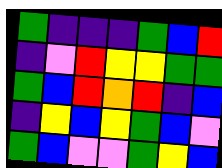[["green", "indigo", "indigo", "indigo", "green", "blue", "red"], ["indigo", "violet", "red", "yellow", "yellow", "green", "green"], ["green", "blue", "red", "orange", "red", "indigo", "blue"], ["indigo", "yellow", "blue", "yellow", "green", "blue", "violet"], ["green", "blue", "violet", "violet", "green", "yellow", "blue"]]